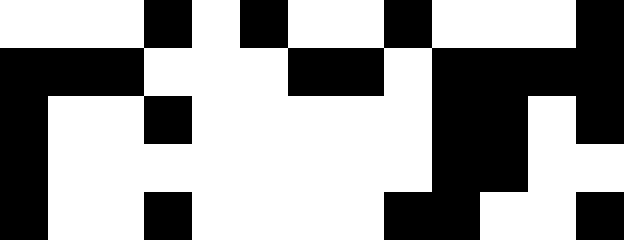[["white", "white", "white", "black", "white", "black", "white", "white", "black", "white", "white", "white", "black"], ["black", "black", "black", "white", "white", "white", "black", "black", "white", "black", "black", "black", "black"], ["black", "white", "white", "black", "white", "white", "white", "white", "white", "black", "black", "white", "black"], ["black", "white", "white", "white", "white", "white", "white", "white", "white", "black", "black", "white", "white"], ["black", "white", "white", "black", "white", "white", "white", "white", "black", "black", "white", "white", "black"]]